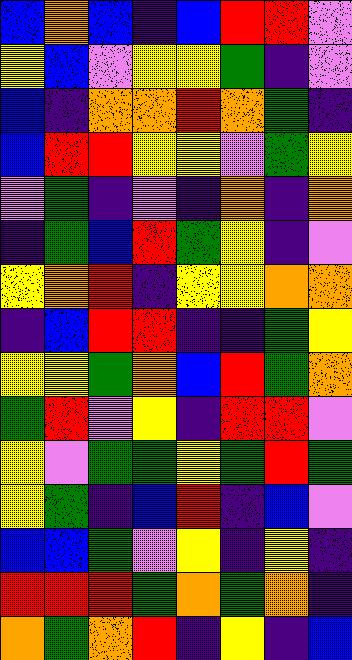[["blue", "orange", "blue", "indigo", "blue", "red", "red", "violet"], ["yellow", "blue", "violet", "yellow", "yellow", "green", "indigo", "violet"], ["blue", "indigo", "orange", "orange", "red", "orange", "green", "indigo"], ["blue", "red", "red", "yellow", "yellow", "violet", "green", "yellow"], ["violet", "green", "indigo", "violet", "indigo", "orange", "indigo", "orange"], ["indigo", "green", "blue", "red", "green", "yellow", "indigo", "violet"], ["yellow", "orange", "red", "indigo", "yellow", "yellow", "orange", "orange"], ["indigo", "blue", "red", "red", "indigo", "indigo", "green", "yellow"], ["yellow", "yellow", "green", "orange", "blue", "red", "green", "orange"], ["green", "red", "violet", "yellow", "indigo", "red", "red", "violet"], ["yellow", "violet", "green", "green", "yellow", "green", "red", "green"], ["yellow", "green", "indigo", "blue", "red", "indigo", "blue", "violet"], ["blue", "blue", "green", "violet", "yellow", "indigo", "yellow", "indigo"], ["red", "red", "red", "green", "orange", "green", "orange", "indigo"], ["orange", "green", "orange", "red", "indigo", "yellow", "indigo", "blue"]]